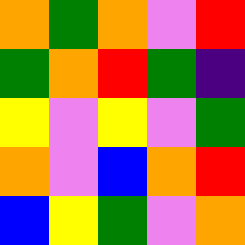[["orange", "green", "orange", "violet", "red"], ["green", "orange", "red", "green", "indigo"], ["yellow", "violet", "yellow", "violet", "green"], ["orange", "violet", "blue", "orange", "red"], ["blue", "yellow", "green", "violet", "orange"]]